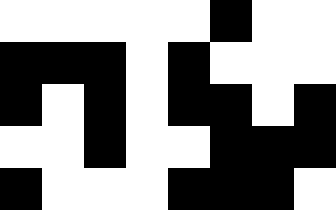[["white", "white", "white", "white", "white", "black", "white", "white"], ["black", "black", "black", "white", "black", "white", "white", "white"], ["black", "white", "black", "white", "black", "black", "white", "black"], ["white", "white", "black", "white", "white", "black", "black", "black"], ["black", "white", "white", "white", "black", "black", "black", "white"]]